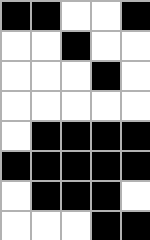[["black", "black", "white", "white", "black"], ["white", "white", "black", "white", "white"], ["white", "white", "white", "black", "white"], ["white", "white", "white", "white", "white"], ["white", "black", "black", "black", "black"], ["black", "black", "black", "black", "black"], ["white", "black", "black", "black", "white"], ["white", "white", "white", "black", "black"]]